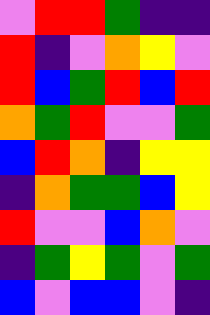[["violet", "red", "red", "green", "indigo", "indigo"], ["red", "indigo", "violet", "orange", "yellow", "violet"], ["red", "blue", "green", "red", "blue", "red"], ["orange", "green", "red", "violet", "violet", "green"], ["blue", "red", "orange", "indigo", "yellow", "yellow"], ["indigo", "orange", "green", "green", "blue", "yellow"], ["red", "violet", "violet", "blue", "orange", "violet"], ["indigo", "green", "yellow", "green", "violet", "green"], ["blue", "violet", "blue", "blue", "violet", "indigo"]]